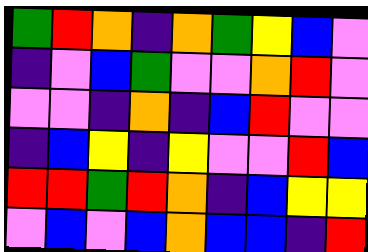[["green", "red", "orange", "indigo", "orange", "green", "yellow", "blue", "violet"], ["indigo", "violet", "blue", "green", "violet", "violet", "orange", "red", "violet"], ["violet", "violet", "indigo", "orange", "indigo", "blue", "red", "violet", "violet"], ["indigo", "blue", "yellow", "indigo", "yellow", "violet", "violet", "red", "blue"], ["red", "red", "green", "red", "orange", "indigo", "blue", "yellow", "yellow"], ["violet", "blue", "violet", "blue", "orange", "blue", "blue", "indigo", "red"]]